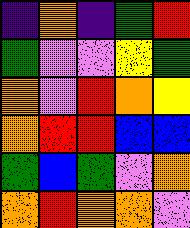[["indigo", "orange", "indigo", "green", "red"], ["green", "violet", "violet", "yellow", "green"], ["orange", "violet", "red", "orange", "yellow"], ["orange", "red", "red", "blue", "blue"], ["green", "blue", "green", "violet", "orange"], ["orange", "red", "orange", "orange", "violet"]]